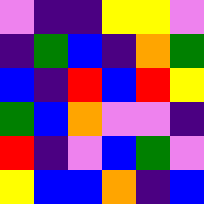[["violet", "indigo", "indigo", "yellow", "yellow", "violet"], ["indigo", "green", "blue", "indigo", "orange", "green"], ["blue", "indigo", "red", "blue", "red", "yellow"], ["green", "blue", "orange", "violet", "violet", "indigo"], ["red", "indigo", "violet", "blue", "green", "violet"], ["yellow", "blue", "blue", "orange", "indigo", "blue"]]